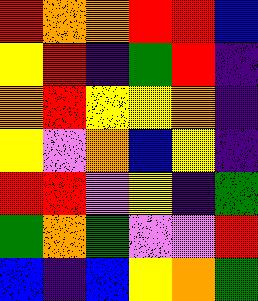[["red", "orange", "orange", "red", "red", "blue"], ["yellow", "red", "indigo", "green", "red", "indigo"], ["orange", "red", "yellow", "yellow", "orange", "indigo"], ["yellow", "violet", "orange", "blue", "yellow", "indigo"], ["red", "red", "violet", "yellow", "indigo", "green"], ["green", "orange", "green", "violet", "violet", "red"], ["blue", "indigo", "blue", "yellow", "orange", "green"]]